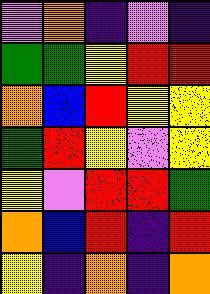[["violet", "orange", "indigo", "violet", "indigo"], ["green", "green", "yellow", "red", "red"], ["orange", "blue", "red", "yellow", "yellow"], ["green", "red", "yellow", "violet", "yellow"], ["yellow", "violet", "red", "red", "green"], ["orange", "blue", "red", "indigo", "red"], ["yellow", "indigo", "orange", "indigo", "orange"]]